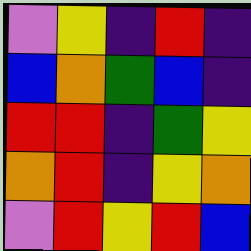[["violet", "yellow", "indigo", "red", "indigo"], ["blue", "orange", "green", "blue", "indigo"], ["red", "red", "indigo", "green", "yellow"], ["orange", "red", "indigo", "yellow", "orange"], ["violet", "red", "yellow", "red", "blue"]]